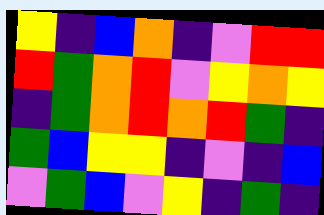[["yellow", "indigo", "blue", "orange", "indigo", "violet", "red", "red"], ["red", "green", "orange", "red", "violet", "yellow", "orange", "yellow"], ["indigo", "green", "orange", "red", "orange", "red", "green", "indigo"], ["green", "blue", "yellow", "yellow", "indigo", "violet", "indigo", "blue"], ["violet", "green", "blue", "violet", "yellow", "indigo", "green", "indigo"]]